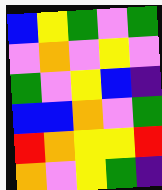[["blue", "yellow", "green", "violet", "green"], ["violet", "orange", "violet", "yellow", "violet"], ["green", "violet", "yellow", "blue", "indigo"], ["blue", "blue", "orange", "violet", "green"], ["red", "orange", "yellow", "yellow", "red"], ["orange", "violet", "yellow", "green", "indigo"]]